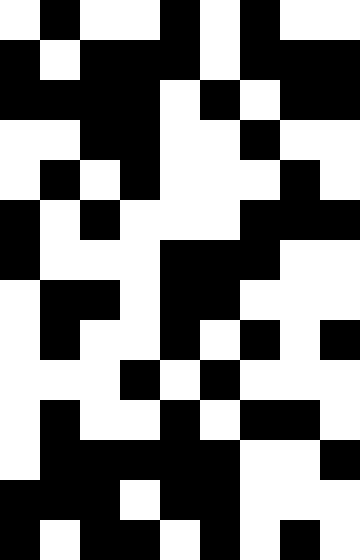[["white", "black", "white", "white", "black", "white", "black", "white", "white"], ["black", "white", "black", "black", "black", "white", "black", "black", "black"], ["black", "black", "black", "black", "white", "black", "white", "black", "black"], ["white", "white", "black", "black", "white", "white", "black", "white", "white"], ["white", "black", "white", "black", "white", "white", "white", "black", "white"], ["black", "white", "black", "white", "white", "white", "black", "black", "black"], ["black", "white", "white", "white", "black", "black", "black", "white", "white"], ["white", "black", "black", "white", "black", "black", "white", "white", "white"], ["white", "black", "white", "white", "black", "white", "black", "white", "black"], ["white", "white", "white", "black", "white", "black", "white", "white", "white"], ["white", "black", "white", "white", "black", "white", "black", "black", "white"], ["white", "black", "black", "black", "black", "black", "white", "white", "black"], ["black", "black", "black", "white", "black", "black", "white", "white", "white"], ["black", "white", "black", "black", "white", "black", "white", "black", "white"]]